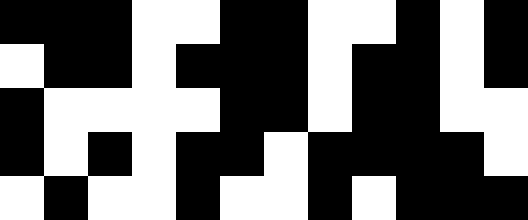[["black", "black", "black", "white", "white", "black", "black", "white", "white", "black", "white", "black"], ["white", "black", "black", "white", "black", "black", "black", "white", "black", "black", "white", "black"], ["black", "white", "white", "white", "white", "black", "black", "white", "black", "black", "white", "white"], ["black", "white", "black", "white", "black", "black", "white", "black", "black", "black", "black", "white"], ["white", "black", "white", "white", "black", "white", "white", "black", "white", "black", "black", "black"]]